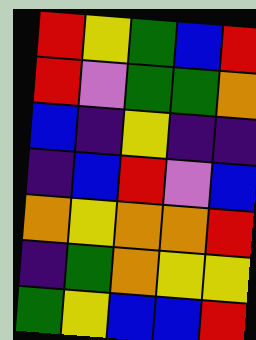[["red", "yellow", "green", "blue", "red"], ["red", "violet", "green", "green", "orange"], ["blue", "indigo", "yellow", "indigo", "indigo"], ["indigo", "blue", "red", "violet", "blue"], ["orange", "yellow", "orange", "orange", "red"], ["indigo", "green", "orange", "yellow", "yellow"], ["green", "yellow", "blue", "blue", "red"]]